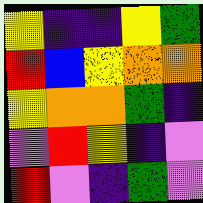[["yellow", "indigo", "indigo", "yellow", "green"], ["red", "blue", "yellow", "orange", "orange"], ["yellow", "orange", "orange", "green", "indigo"], ["violet", "red", "yellow", "indigo", "violet"], ["red", "violet", "indigo", "green", "violet"]]